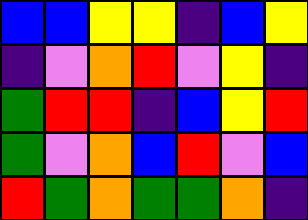[["blue", "blue", "yellow", "yellow", "indigo", "blue", "yellow"], ["indigo", "violet", "orange", "red", "violet", "yellow", "indigo"], ["green", "red", "red", "indigo", "blue", "yellow", "red"], ["green", "violet", "orange", "blue", "red", "violet", "blue"], ["red", "green", "orange", "green", "green", "orange", "indigo"]]